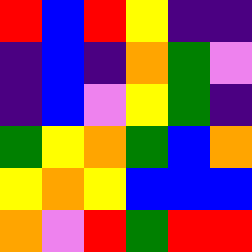[["red", "blue", "red", "yellow", "indigo", "indigo"], ["indigo", "blue", "indigo", "orange", "green", "violet"], ["indigo", "blue", "violet", "yellow", "green", "indigo"], ["green", "yellow", "orange", "green", "blue", "orange"], ["yellow", "orange", "yellow", "blue", "blue", "blue"], ["orange", "violet", "red", "green", "red", "red"]]